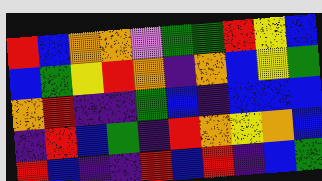[["red", "blue", "orange", "orange", "violet", "green", "green", "red", "yellow", "blue"], ["blue", "green", "yellow", "red", "orange", "indigo", "orange", "blue", "yellow", "green"], ["orange", "red", "indigo", "indigo", "green", "blue", "indigo", "blue", "blue", "blue"], ["indigo", "red", "blue", "green", "indigo", "red", "orange", "yellow", "orange", "blue"], ["red", "blue", "indigo", "indigo", "red", "blue", "red", "indigo", "blue", "green"]]